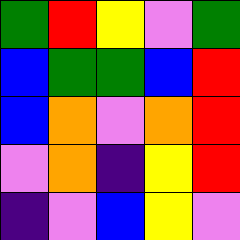[["green", "red", "yellow", "violet", "green"], ["blue", "green", "green", "blue", "red"], ["blue", "orange", "violet", "orange", "red"], ["violet", "orange", "indigo", "yellow", "red"], ["indigo", "violet", "blue", "yellow", "violet"]]